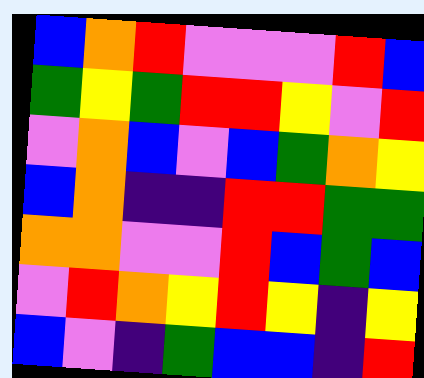[["blue", "orange", "red", "violet", "violet", "violet", "red", "blue"], ["green", "yellow", "green", "red", "red", "yellow", "violet", "red"], ["violet", "orange", "blue", "violet", "blue", "green", "orange", "yellow"], ["blue", "orange", "indigo", "indigo", "red", "red", "green", "green"], ["orange", "orange", "violet", "violet", "red", "blue", "green", "blue"], ["violet", "red", "orange", "yellow", "red", "yellow", "indigo", "yellow"], ["blue", "violet", "indigo", "green", "blue", "blue", "indigo", "red"]]